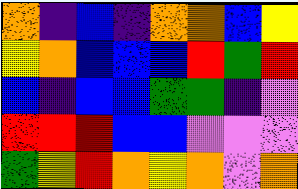[["orange", "indigo", "blue", "indigo", "orange", "orange", "blue", "yellow"], ["yellow", "orange", "blue", "blue", "blue", "red", "green", "red"], ["blue", "indigo", "blue", "blue", "green", "green", "indigo", "violet"], ["red", "red", "red", "blue", "blue", "violet", "violet", "violet"], ["green", "yellow", "red", "orange", "yellow", "orange", "violet", "orange"]]